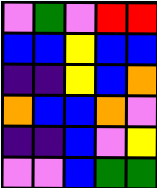[["violet", "green", "violet", "red", "red"], ["blue", "blue", "yellow", "blue", "blue"], ["indigo", "indigo", "yellow", "blue", "orange"], ["orange", "blue", "blue", "orange", "violet"], ["indigo", "indigo", "blue", "violet", "yellow"], ["violet", "violet", "blue", "green", "green"]]